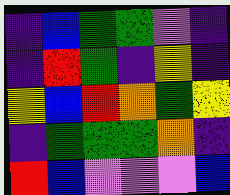[["indigo", "blue", "green", "green", "violet", "indigo"], ["indigo", "red", "green", "indigo", "yellow", "indigo"], ["yellow", "blue", "red", "orange", "green", "yellow"], ["indigo", "green", "green", "green", "orange", "indigo"], ["red", "blue", "violet", "violet", "violet", "blue"]]